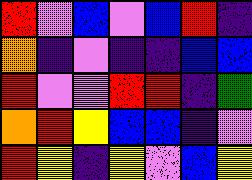[["red", "violet", "blue", "violet", "blue", "red", "indigo"], ["orange", "indigo", "violet", "indigo", "indigo", "blue", "blue"], ["red", "violet", "violet", "red", "red", "indigo", "green"], ["orange", "red", "yellow", "blue", "blue", "indigo", "violet"], ["red", "yellow", "indigo", "yellow", "violet", "blue", "yellow"]]